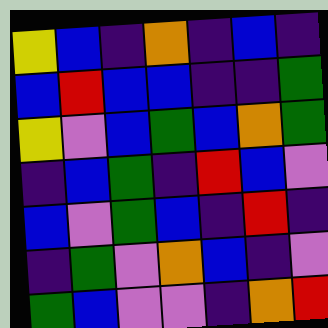[["yellow", "blue", "indigo", "orange", "indigo", "blue", "indigo"], ["blue", "red", "blue", "blue", "indigo", "indigo", "green"], ["yellow", "violet", "blue", "green", "blue", "orange", "green"], ["indigo", "blue", "green", "indigo", "red", "blue", "violet"], ["blue", "violet", "green", "blue", "indigo", "red", "indigo"], ["indigo", "green", "violet", "orange", "blue", "indigo", "violet"], ["green", "blue", "violet", "violet", "indigo", "orange", "red"]]